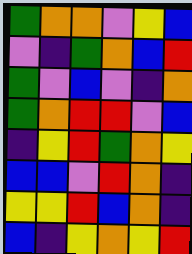[["green", "orange", "orange", "violet", "yellow", "blue"], ["violet", "indigo", "green", "orange", "blue", "red"], ["green", "violet", "blue", "violet", "indigo", "orange"], ["green", "orange", "red", "red", "violet", "blue"], ["indigo", "yellow", "red", "green", "orange", "yellow"], ["blue", "blue", "violet", "red", "orange", "indigo"], ["yellow", "yellow", "red", "blue", "orange", "indigo"], ["blue", "indigo", "yellow", "orange", "yellow", "red"]]